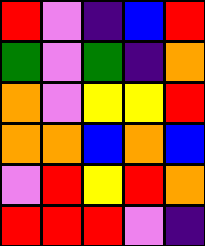[["red", "violet", "indigo", "blue", "red"], ["green", "violet", "green", "indigo", "orange"], ["orange", "violet", "yellow", "yellow", "red"], ["orange", "orange", "blue", "orange", "blue"], ["violet", "red", "yellow", "red", "orange"], ["red", "red", "red", "violet", "indigo"]]